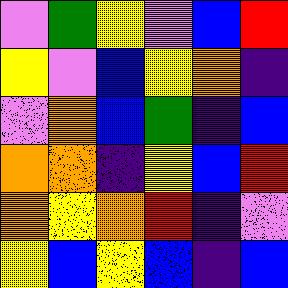[["violet", "green", "yellow", "violet", "blue", "red"], ["yellow", "violet", "blue", "yellow", "orange", "indigo"], ["violet", "orange", "blue", "green", "indigo", "blue"], ["orange", "orange", "indigo", "yellow", "blue", "red"], ["orange", "yellow", "orange", "red", "indigo", "violet"], ["yellow", "blue", "yellow", "blue", "indigo", "blue"]]